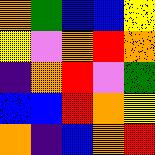[["orange", "green", "blue", "blue", "yellow"], ["yellow", "violet", "orange", "red", "orange"], ["indigo", "orange", "red", "violet", "green"], ["blue", "blue", "red", "orange", "yellow"], ["orange", "indigo", "blue", "orange", "red"]]